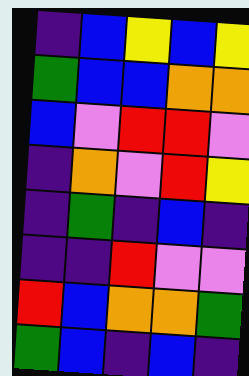[["indigo", "blue", "yellow", "blue", "yellow"], ["green", "blue", "blue", "orange", "orange"], ["blue", "violet", "red", "red", "violet"], ["indigo", "orange", "violet", "red", "yellow"], ["indigo", "green", "indigo", "blue", "indigo"], ["indigo", "indigo", "red", "violet", "violet"], ["red", "blue", "orange", "orange", "green"], ["green", "blue", "indigo", "blue", "indigo"]]